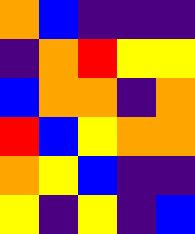[["orange", "blue", "indigo", "indigo", "indigo"], ["indigo", "orange", "red", "yellow", "yellow"], ["blue", "orange", "orange", "indigo", "orange"], ["red", "blue", "yellow", "orange", "orange"], ["orange", "yellow", "blue", "indigo", "indigo"], ["yellow", "indigo", "yellow", "indigo", "blue"]]